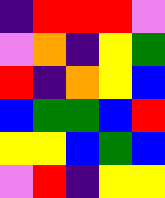[["indigo", "red", "red", "red", "violet"], ["violet", "orange", "indigo", "yellow", "green"], ["red", "indigo", "orange", "yellow", "blue"], ["blue", "green", "green", "blue", "red"], ["yellow", "yellow", "blue", "green", "blue"], ["violet", "red", "indigo", "yellow", "yellow"]]